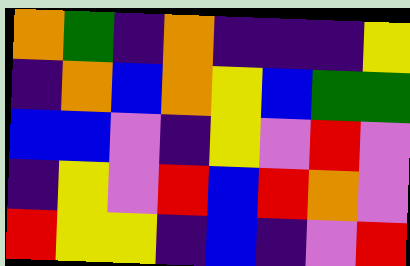[["orange", "green", "indigo", "orange", "indigo", "indigo", "indigo", "yellow"], ["indigo", "orange", "blue", "orange", "yellow", "blue", "green", "green"], ["blue", "blue", "violet", "indigo", "yellow", "violet", "red", "violet"], ["indigo", "yellow", "violet", "red", "blue", "red", "orange", "violet"], ["red", "yellow", "yellow", "indigo", "blue", "indigo", "violet", "red"]]